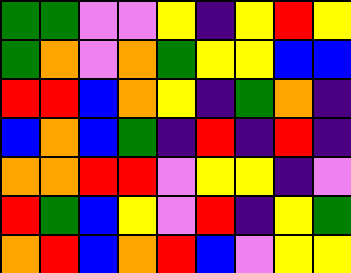[["green", "green", "violet", "violet", "yellow", "indigo", "yellow", "red", "yellow"], ["green", "orange", "violet", "orange", "green", "yellow", "yellow", "blue", "blue"], ["red", "red", "blue", "orange", "yellow", "indigo", "green", "orange", "indigo"], ["blue", "orange", "blue", "green", "indigo", "red", "indigo", "red", "indigo"], ["orange", "orange", "red", "red", "violet", "yellow", "yellow", "indigo", "violet"], ["red", "green", "blue", "yellow", "violet", "red", "indigo", "yellow", "green"], ["orange", "red", "blue", "orange", "red", "blue", "violet", "yellow", "yellow"]]